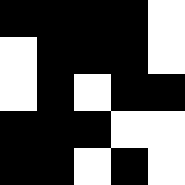[["black", "black", "black", "black", "white"], ["white", "black", "black", "black", "white"], ["white", "black", "white", "black", "black"], ["black", "black", "black", "white", "white"], ["black", "black", "white", "black", "white"]]